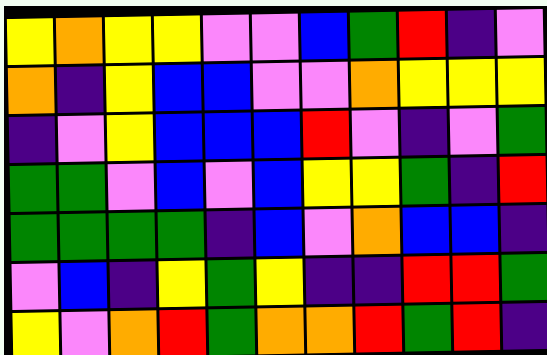[["yellow", "orange", "yellow", "yellow", "violet", "violet", "blue", "green", "red", "indigo", "violet"], ["orange", "indigo", "yellow", "blue", "blue", "violet", "violet", "orange", "yellow", "yellow", "yellow"], ["indigo", "violet", "yellow", "blue", "blue", "blue", "red", "violet", "indigo", "violet", "green"], ["green", "green", "violet", "blue", "violet", "blue", "yellow", "yellow", "green", "indigo", "red"], ["green", "green", "green", "green", "indigo", "blue", "violet", "orange", "blue", "blue", "indigo"], ["violet", "blue", "indigo", "yellow", "green", "yellow", "indigo", "indigo", "red", "red", "green"], ["yellow", "violet", "orange", "red", "green", "orange", "orange", "red", "green", "red", "indigo"]]